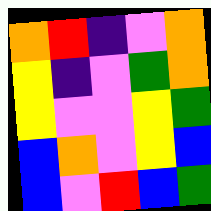[["orange", "red", "indigo", "violet", "orange"], ["yellow", "indigo", "violet", "green", "orange"], ["yellow", "violet", "violet", "yellow", "green"], ["blue", "orange", "violet", "yellow", "blue"], ["blue", "violet", "red", "blue", "green"]]